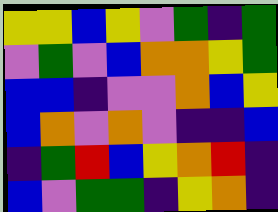[["yellow", "yellow", "blue", "yellow", "violet", "green", "indigo", "green"], ["violet", "green", "violet", "blue", "orange", "orange", "yellow", "green"], ["blue", "blue", "indigo", "violet", "violet", "orange", "blue", "yellow"], ["blue", "orange", "violet", "orange", "violet", "indigo", "indigo", "blue"], ["indigo", "green", "red", "blue", "yellow", "orange", "red", "indigo"], ["blue", "violet", "green", "green", "indigo", "yellow", "orange", "indigo"]]